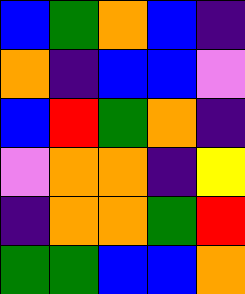[["blue", "green", "orange", "blue", "indigo"], ["orange", "indigo", "blue", "blue", "violet"], ["blue", "red", "green", "orange", "indigo"], ["violet", "orange", "orange", "indigo", "yellow"], ["indigo", "orange", "orange", "green", "red"], ["green", "green", "blue", "blue", "orange"]]